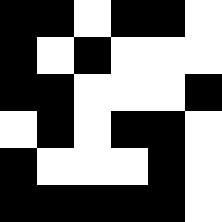[["black", "black", "white", "black", "black", "white"], ["black", "white", "black", "white", "white", "white"], ["black", "black", "white", "white", "white", "black"], ["white", "black", "white", "black", "black", "white"], ["black", "white", "white", "white", "black", "white"], ["black", "black", "black", "black", "black", "white"]]